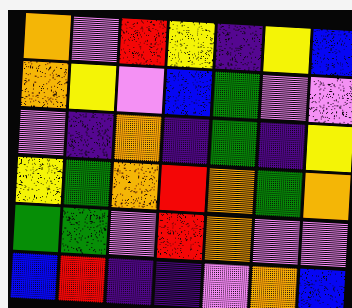[["orange", "violet", "red", "yellow", "indigo", "yellow", "blue"], ["orange", "yellow", "violet", "blue", "green", "violet", "violet"], ["violet", "indigo", "orange", "indigo", "green", "indigo", "yellow"], ["yellow", "green", "orange", "red", "orange", "green", "orange"], ["green", "green", "violet", "red", "orange", "violet", "violet"], ["blue", "red", "indigo", "indigo", "violet", "orange", "blue"]]